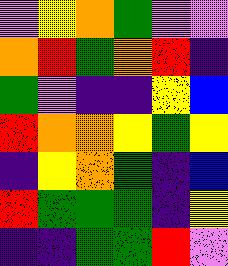[["violet", "yellow", "orange", "green", "violet", "violet"], ["orange", "red", "green", "orange", "red", "indigo"], ["green", "violet", "indigo", "indigo", "yellow", "blue"], ["red", "orange", "orange", "yellow", "green", "yellow"], ["indigo", "yellow", "orange", "green", "indigo", "blue"], ["red", "green", "green", "green", "indigo", "yellow"], ["indigo", "indigo", "green", "green", "red", "violet"]]